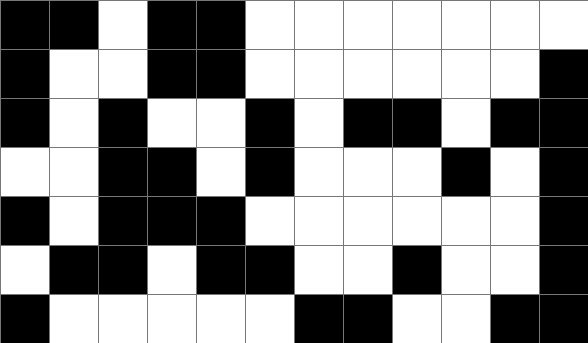[["black", "black", "white", "black", "black", "white", "white", "white", "white", "white", "white", "white"], ["black", "white", "white", "black", "black", "white", "white", "white", "white", "white", "white", "black"], ["black", "white", "black", "white", "white", "black", "white", "black", "black", "white", "black", "black"], ["white", "white", "black", "black", "white", "black", "white", "white", "white", "black", "white", "black"], ["black", "white", "black", "black", "black", "white", "white", "white", "white", "white", "white", "black"], ["white", "black", "black", "white", "black", "black", "white", "white", "black", "white", "white", "black"], ["black", "white", "white", "white", "white", "white", "black", "black", "white", "white", "black", "black"]]